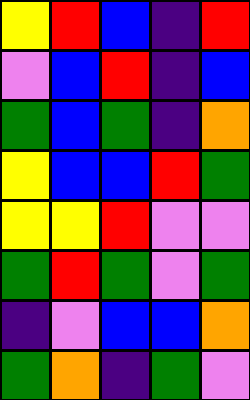[["yellow", "red", "blue", "indigo", "red"], ["violet", "blue", "red", "indigo", "blue"], ["green", "blue", "green", "indigo", "orange"], ["yellow", "blue", "blue", "red", "green"], ["yellow", "yellow", "red", "violet", "violet"], ["green", "red", "green", "violet", "green"], ["indigo", "violet", "blue", "blue", "orange"], ["green", "orange", "indigo", "green", "violet"]]